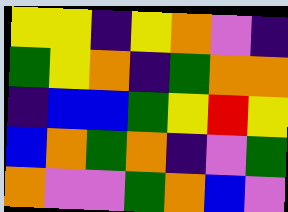[["yellow", "yellow", "indigo", "yellow", "orange", "violet", "indigo"], ["green", "yellow", "orange", "indigo", "green", "orange", "orange"], ["indigo", "blue", "blue", "green", "yellow", "red", "yellow"], ["blue", "orange", "green", "orange", "indigo", "violet", "green"], ["orange", "violet", "violet", "green", "orange", "blue", "violet"]]